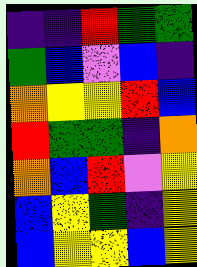[["indigo", "indigo", "red", "green", "green"], ["green", "blue", "violet", "blue", "indigo"], ["orange", "yellow", "yellow", "red", "blue"], ["red", "green", "green", "indigo", "orange"], ["orange", "blue", "red", "violet", "yellow"], ["blue", "yellow", "green", "indigo", "yellow"], ["blue", "yellow", "yellow", "blue", "yellow"]]